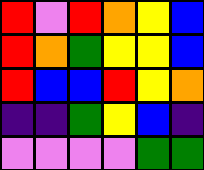[["red", "violet", "red", "orange", "yellow", "blue"], ["red", "orange", "green", "yellow", "yellow", "blue"], ["red", "blue", "blue", "red", "yellow", "orange"], ["indigo", "indigo", "green", "yellow", "blue", "indigo"], ["violet", "violet", "violet", "violet", "green", "green"]]